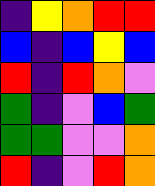[["indigo", "yellow", "orange", "red", "red"], ["blue", "indigo", "blue", "yellow", "blue"], ["red", "indigo", "red", "orange", "violet"], ["green", "indigo", "violet", "blue", "green"], ["green", "green", "violet", "violet", "orange"], ["red", "indigo", "violet", "red", "orange"]]